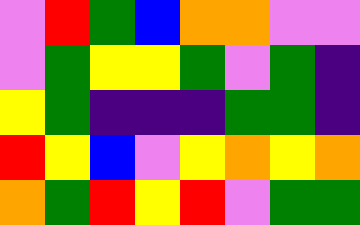[["violet", "red", "green", "blue", "orange", "orange", "violet", "violet"], ["violet", "green", "yellow", "yellow", "green", "violet", "green", "indigo"], ["yellow", "green", "indigo", "indigo", "indigo", "green", "green", "indigo"], ["red", "yellow", "blue", "violet", "yellow", "orange", "yellow", "orange"], ["orange", "green", "red", "yellow", "red", "violet", "green", "green"]]